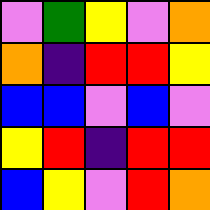[["violet", "green", "yellow", "violet", "orange"], ["orange", "indigo", "red", "red", "yellow"], ["blue", "blue", "violet", "blue", "violet"], ["yellow", "red", "indigo", "red", "red"], ["blue", "yellow", "violet", "red", "orange"]]